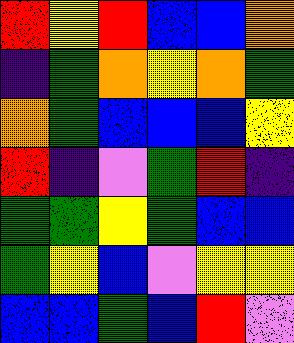[["red", "yellow", "red", "blue", "blue", "orange"], ["indigo", "green", "orange", "yellow", "orange", "green"], ["orange", "green", "blue", "blue", "blue", "yellow"], ["red", "indigo", "violet", "green", "red", "indigo"], ["green", "green", "yellow", "green", "blue", "blue"], ["green", "yellow", "blue", "violet", "yellow", "yellow"], ["blue", "blue", "green", "blue", "red", "violet"]]